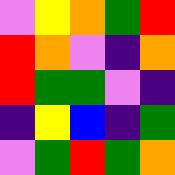[["violet", "yellow", "orange", "green", "red"], ["red", "orange", "violet", "indigo", "orange"], ["red", "green", "green", "violet", "indigo"], ["indigo", "yellow", "blue", "indigo", "green"], ["violet", "green", "red", "green", "orange"]]